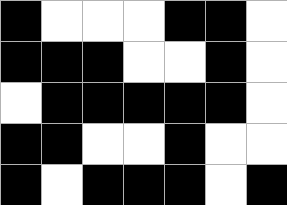[["black", "white", "white", "white", "black", "black", "white"], ["black", "black", "black", "white", "white", "black", "white"], ["white", "black", "black", "black", "black", "black", "white"], ["black", "black", "white", "white", "black", "white", "white"], ["black", "white", "black", "black", "black", "white", "black"]]